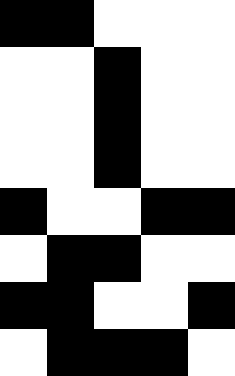[["black", "black", "white", "white", "white"], ["white", "white", "black", "white", "white"], ["white", "white", "black", "white", "white"], ["white", "white", "black", "white", "white"], ["black", "white", "white", "black", "black"], ["white", "black", "black", "white", "white"], ["black", "black", "white", "white", "black"], ["white", "black", "black", "black", "white"]]